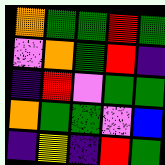[["orange", "green", "green", "red", "green"], ["violet", "orange", "green", "red", "indigo"], ["indigo", "red", "violet", "green", "green"], ["orange", "green", "green", "violet", "blue"], ["indigo", "yellow", "indigo", "red", "green"]]